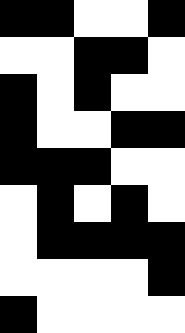[["black", "black", "white", "white", "black"], ["white", "white", "black", "black", "white"], ["black", "white", "black", "white", "white"], ["black", "white", "white", "black", "black"], ["black", "black", "black", "white", "white"], ["white", "black", "white", "black", "white"], ["white", "black", "black", "black", "black"], ["white", "white", "white", "white", "black"], ["black", "white", "white", "white", "white"]]